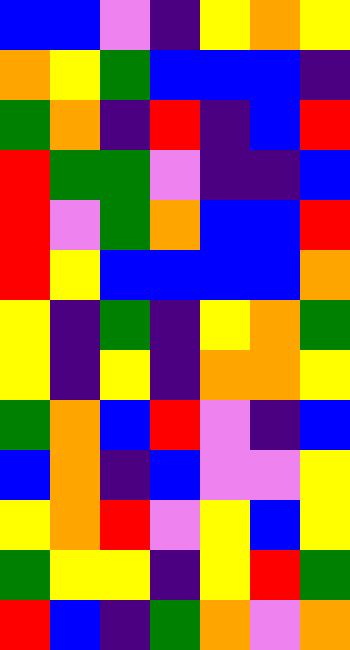[["blue", "blue", "violet", "indigo", "yellow", "orange", "yellow"], ["orange", "yellow", "green", "blue", "blue", "blue", "indigo"], ["green", "orange", "indigo", "red", "indigo", "blue", "red"], ["red", "green", "green", "violet", "indigo", "indigo", "blue"], ["red", "violet", "green", "orange", "blue", "blue", "red"], ["red", "yellow", "blue", "blue", "blue", "blue", "orange"], ["yellow", "indigo", "green", "indigo", "yellow", "orange", "green"], ["yellow", "indigo", "yellow", "indigo", "orange", "orange", "yellow"], ["green", "orange", "blue", "red", "violet", "indigo", "blue"], ["blue", "orange", "indigo", "blue", "violet", "violet", "yellow"], ["yellow", "orange", "red", "violet", "yellow", "blue", "yellow"], ["green", "yellow", "yellow", "indigo", "yellow", "red", "green"], ["red", "blue", "indigo", "green", "orange", "violet", "orange"]]